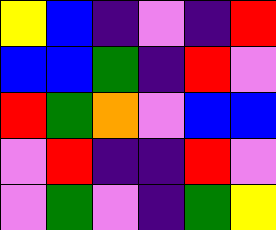[["yellow", "blue", "indigo", "violet", "indigo", "red"], ["blue", "blue", "green", "indigo", "red", "violet"], ["red", "green", "orange", "violet", "blue", "blue"], ["violet", "red", "indigo", "indigo", "red", "violet"], ["violet", "green", "violet", "indigo", "green", "yellow"]]